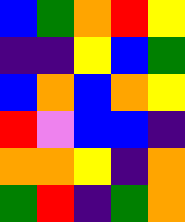[["blue", "green", "orange", "red", "yellow"], ["indigo", "indigo", "yellow", "blue", "green"], ["blue", "orange", "blue", "orange", "yellow"], ["red", "violet", "blue", "blue", "indigo"], ["orange", "orange", "yellow", "indigo", "orange"], ["green", "red", "indigo", "green", "orange"]]